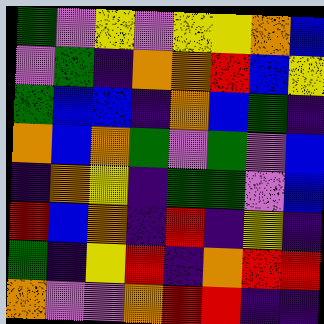[["green", "violet", "yellow", "violet", "yellow", "yellow", "orange", "blue"], ["violet", "green", "indigo", "orange", "orange", "red", "blue", "yellow"], ["green", "blue", "blue", "indigo", "orange", "blue", "green", "indigo"], ["orange", "blue", "orange", "green", "violet", "green", "violet", "blue"], ["indigo", "orange", "yellow", "indigo", "green", "green", "violet", "blue"], ["red", "blue", "orange", "indigo", "red", "indigo", "yellow", "indigo"], ["green", "indigo", "yellow", "red", "indigo", "orange", "red", "red"], ["orange", "violet", "violet", "orange", "red", "red", "indigo", "indigo"]]